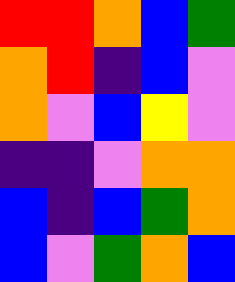[["red", "red", "orange", "blue", "green"], ["orange", "red", "indigo", "blue", "violet"], ["orange", "violet", "blue", "yellow", "violet"], ["indigo", "indigo", "violet", "orange", "orange"], ["blue", "indigo", "blue", "green", "orange"], ["blue", "violet", "green", "orange", "blue"]]